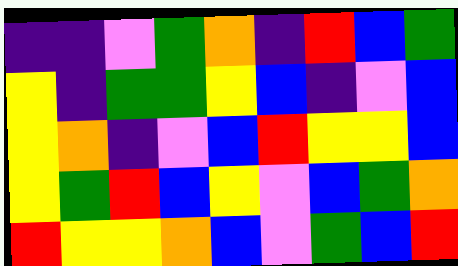[["indigo", "indigo", "violet", "green", "orange", "indigo", "red", "blue", "green"], ["yellow", "indigo", "green", "green", "yellow", "blue", "indigo", "violet", "blue"], ["yellow", "orange", "indigo", "violet", "blue", "red", "yellow", "yellow", "blue"], ["yellow", "green", "red", "blue", "yellow", "violet", "blue", "green", "orange"], ["red", "yellow", "yellow", "orange", "blue", "violet", "green", "blue", "red"]]